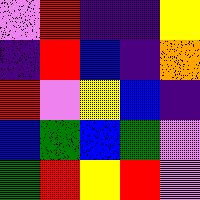[["violet", "red", "indigo", "indigo", "yellow"], ["indigo", "red", "blue", "indigo", "orange"], ["red", "violet", "yellow", "blue", "indigo"], ["blue", "green", "blue", "green", "violet"], ["green", "red", "yellow", "red", "violet"]]